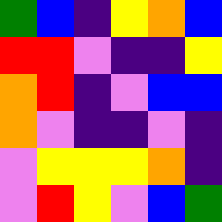[["green", "blue", "indigo", "yellow", "orange", "blue"], ["red", "red", "violet", "indigo", "indigo", "yellow"], ["orange", "red", "indigo", "violet", "blue", "blue"], ["orange", "violet", "indigo", "indigo", "violet", "indigo"], ["violet", "yellow", "yellow", "yellow", "orange", "indigo"], ["violet", "red", "yellow", "violet", "blue", "green"]]